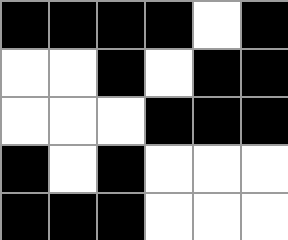[["black", "black", "black", "black", "white", "black"], ["white", "white", "black", "white", "black", "black"], ["white", "white", "white", "black", "black", "black"], ["black", "white", "black", "white", "white", "white"], ["black", "black", "black", "white", "white", "white"]]